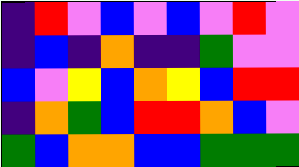[["indigo", "red", "violet", "blue", "violet", "blue", "violet", "red", "violet"], ["indigo", "blue", "indigo", "orange", "indigo", "indigo", "green", "violet", "violet"], ["blue", "violet", "yellow", "blue", "orange", "yellow", "blue", "red", "red"], ["indigo", "orange", "green", "blue", "red", "red", "orange", "blue", "violet"], ["green", "blue", "orange", "orange", "blue", "blue", "green", "green", "green"]]